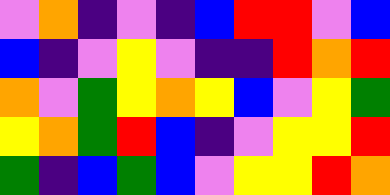[["violet", "orange", "indigo", "violet", "indigo", "blue", "red", "red", "violet", "blue"], ["blue", "indigo", "violet", "yellow", "violet", "indigo", "indigo", "red", "orange", "red"], ["orange", "violet", "green", "yellow", "orange", "yellow", "blue", "violet", "yellow", "green"], ["yellow", "orange", "green", "red", "blue", "indigo", "violet", "yellow", "yellow", "red"], ["green", "indigo", "blue", "green", "blue", "violet", "yellow", "yellow", "red", "orange"]]